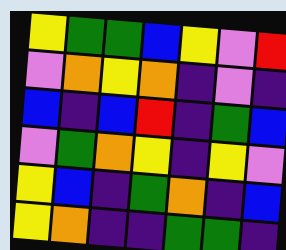[["yellow", "green", "green", "blue", "yellow", "violet", "red"], ["violet", "orange", "yellow", "orange", "indigo", "violet", "indigo"], ["blue", "indigo", "blue", "red", "indigo", "green", "blue"], ["violet", "green", "orange", "yellow", "indigo", "yellow", "violet"], ["yellow", "blue", "indigo", "green", "orange", "indigo", "blue"], ["yellow", "orange", "indigo", "indigo", "green", "green", "indigo"]]